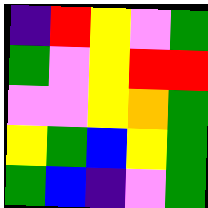[["indigo", "red", "yellow", "violet", "green"], ["green", "violet", "yellow", "red", "red"], ["violet", "violet", "yellow", "orange", "green"], ["yellow", "green", "blue", "yellow", "green"], ["green", "blue", "indigo", "violet", "green"]]